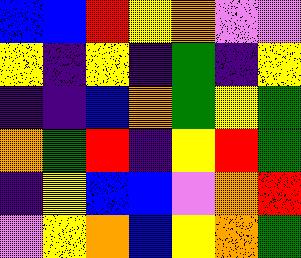[["blue", "blue", "red", "yellow", "orange", "violet", "violet"], ["yellow", "indigo", "yellow", "indigo", "green", "indigo", "yellow"], ["indigo", "indigo", "blue", "orange", "green", "yellow", "green"], ["orange", "green", "red", "indigo", "yellow", "red", "green"], ["indigo", "yellow", "blue", "blue", "violet", "orange", "red"], ["violet", "yellow", "orange", "blue", "yellow", "orange", "green"]]